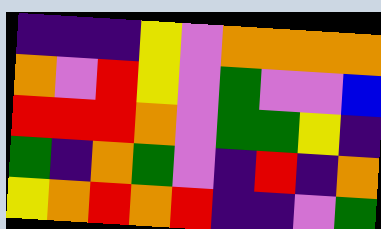[["indigo", "indigo", "indigo", "yellow", "violet", "orange", "orange", "orange", "orange"], ["orange", "violet", "red", "yellow", "violet", "green", "violet", "violet", "blue"], ["red", "red", "red", "orange", "violet", "green", "green", "yellow", "indigo"], ["green", "indigo", "orange", "green", "violet", "indigo", "red", "indigo", "orange"], ["yellow", "orange", "red", "orange", "red", "indigo", "indigo", "violet", "green"]]